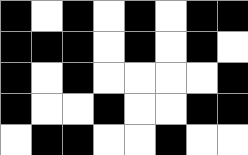[["black", "white", "black", "white", "black", "white", "black", "black"], ["black", "black", "black", "white", "black", "white", "black", "white"], ["black", "white", "black", "white", "white", "white", "white", "black"], ["black", "white", "white", "black", "white", "white", "black", "black"], ["white", "black", "black", "white", "white", "black", "white", "white"]]